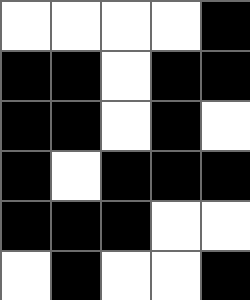[["white", "white", "white", "white", "black"], ["black", "black", "white", "black", "black"], ["black", "black", "white", "black", "white"], ["black", "white", "black", "black", "black"], ["black", "black", "black", "white", "white"], ["white", "black", "white", "white", "black"]]